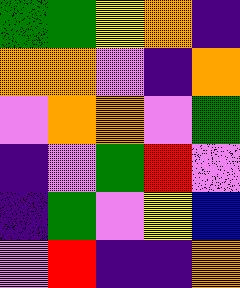[["green", "green", "yellow", "orange", "indigo"], ["orange", "orange", "violet", "indigo", "orange"], ["violet", "orange", "orange", "violet", "green"], ["indigo", "violet", "green", "red", "violet"], ["indigo", "green", "violet", "yellow", "blue"], ["violet", "red", "indigo", "indigo", "orange"]]